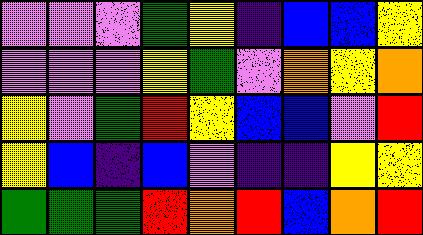[["violet", "violet", "violet", "green", "yellow", "indigo", "blue", "blue", "yellow"], ["violet", "violet", "violet", "yellow", "green", "violet", "orange", "yellow", "orange"], ["yellow", "violet", "green", "red", "yellow", "blue", "blue", "violet", "red"], ["yellow", "blue", "indigo", "blue", "violet", "indigo", "indigo", "yellow", "yellow"], ["green", "green", "green", "red", "orange", "red", "blue", "orange", "red"]]